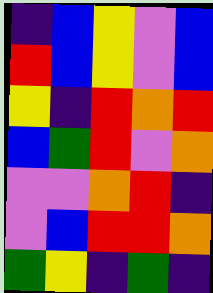[["indigo", "blue", "yellow", "violet", "blue"], ["red", "blue", "yellow", "violet", "blue"], ["yellow", "indigo", "red", "orange", "red"], ["blue", "green", "red", "violet", "orange"], ["violet", "violet", "orange", "red", "indigo"], ["violet", "blue", "red", "red", "orange"], ["green", "yellow", "indigo", "green", "indigo"]]